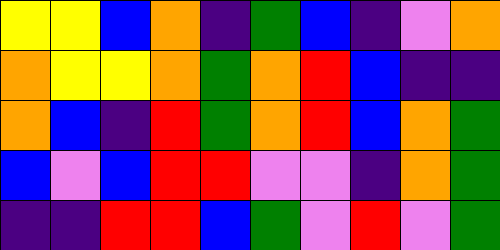[["yellow", "yellow", "blue", "orange", "indigo", "green", "blue", "indigo", "violet", "orange"], ["orange", "yellow", "yellow", "orange", "green", "orange", "red", "blue", "indigo", "indigo"], ["orange", "blue", "indigo", "red", "green", "orange", "red", "blue", "orange", "green"], ["blue", "violet", "blue", "red", "red", "violet", "violet", "indigo", "orange", "green"], ["indigo", "indigo", "red", "red", "blue", "green", "violet", "red", "violet", "green"]]